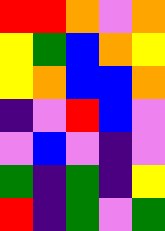[["red", "red", "orange", "violet", "orange"], ["yellow", "green", "blue", "orange", "yellow"], ["yellow", "orange", "blue", "blue", "orange"], ["indigo", "violet", "red", "blue", "violet"], ["violet", "blue", "violet", "indigo", "violet"], ["green", "indigo", "green", "indigo", "yellow"], ["red", "indigo", "green", "violet", "green"]]